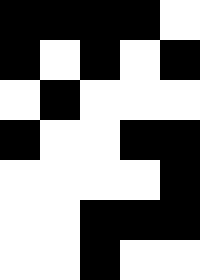[["black", "black", "black", "black", "white"], ["black", "white", "black", "white", "black"], ["white", "black", "white", "white", "white"], ["black", "white", "white", "black", "black"], ["white", "white", "white", "white", "black"], ["white", "white", "black", "black", "black"], ["white", "white", "black", "white", "white"]]